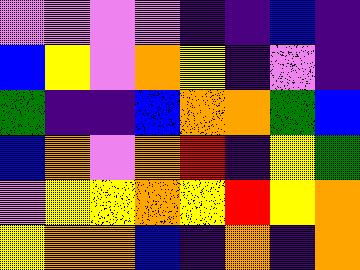[["violet", "violet", "violet", "violet", "indigo", "indigo", "blue", "indigo"], ["blue", "yellow", "violet", "orange", "yellow", "indigo", "violet", "indigo"], ["green", "indigo", "indigo", "blue", "orange", "orange", "green", "blue"], ["blue", "orange", "violet", "orange", "red", "indigo", "yellow", "green"], ["violet", "yellow", "yellow", "orange", "yellow", "red", "yellow", "orange"], ["yellow", "orange", "orange", "blue", "indigo", "orange", "indigo", "orange"]]